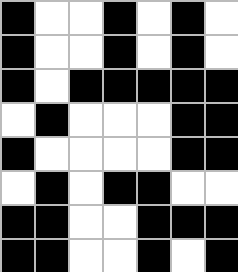[["black", "white", "white", "black", "white", "black", "white"], ["black", "white", "white", "black", "white", "black", "white"], ["black", "white", "black", "black", "black", "black", "black"], ["white", "black", "white", "white", "white", "black", "black"], ["black", "white", "white", "white", "white", "black", "black"], ["white", "black", "white", "black", "black", "white", "white"], ["black", "black", "white", "white", "black", "black", "black"], ["black", "black", "white", "white", "black", "white", "black"]]